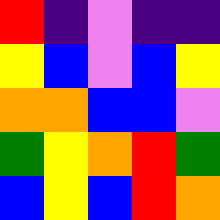[["red", "indigo", "violet", "indigo", "indigo"], ["yellow", "blue", "violet", "blue", "yellow"], ["orange", "orange", "blue", "blue", "violet"], ["green", "yellow", "orange", "red", "green"], ["blue", "yellow", "blue", "red", "orange"]]